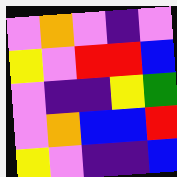[["violet", "orange", "violet", "indigo", "violet"], ["yellow", "violet", "red", "red", "blue"], ["violet", "indigo", "indigo", "yellow", "green"], ["violet", "orange", "blue", "blue", "red"], ["yellow", "violet", "indigo", "indigo", "blue"]]